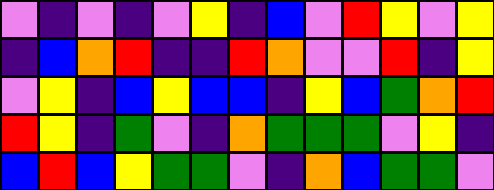[["violet", "indigo", "violet", "indigo", "violet", "yellow", "indigo", "blue", "violet", "red", "yellow", "violet", "yellow"], ["indigo", "blue", "orange", "red", "indigo", "indigo", "red", "orange", "violet", "violet", "red", "indigo", "yellow"], ["violet", "yellow", "indigo", "blue", "yellow", "blue", "blue", "indigo", "yellow", "blue", "green", "orange", "red"], ["red", "yellow", "indigo", "green", "violet", "indigo", "orange", "green", "green", "green", "violet", "yellow", "indigo"], ["blue", "red", "blue", "yellow", "green", "green", "violet", "indigo", "orange", "blue", "green", "green", "violet"]]